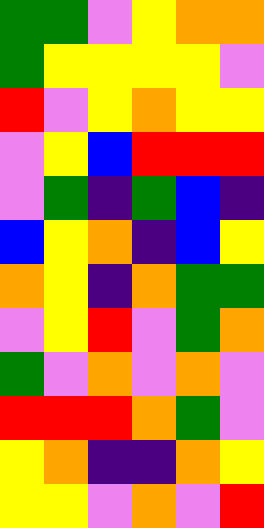[["green", "green", "violet", "yellow", "orange", "orange"], ["green", "yellow", "yellow", "yellow", "yellow", "violet"], ["red", "violet", "yellow", "orange", "yellow", "yellow"], ["violet", "yellow", "blue", "red", "red", "red"], ["violet", "green", "indigo", "green", "blue", "indigo"], ["blue", "yellow", "orange", "indigo", "blue", "yellow"], ["orange", "yellow", "indigo", "orange", "green", "green"], ["violet", "yellow", "red", "violet", "green", "orange"], ["green", "violet", "orange", "violet", "orange", "violet"], ["red", "red", "red", "orange", "green", "violet"], ["yellow", "orange", "indigo", "indigo", "orange", "yellow"], ["yellow", "yellow", "violet", "orange", "violet", "red"]]